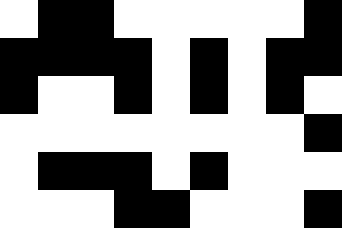[["white", "black", "black", "white", "white", "white", "white", "white", "black"], ["black", "black", "black", "black", "white", "black", "white", "black", "black"], ["black", "white", "white", "black", "white", "black", "white", "black", "white"], ["white", "white", "white", "white", "white", "white", "white", "white", "black"], ["white", "black", "black", "black", "white", "black", "white", "white", "white"], ["white", "white", "white", "black", "black", "white", "white", "white", "black"]]